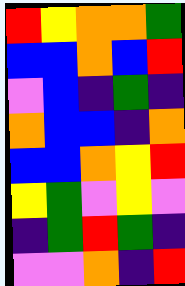[["red", "yellow", "orange", "orange", "green"], ["blue", "blue", "orange", "blue", "red"], ["violet", "blue", "indigo", "green", "indigo"], ["orange", "blue", "blue", "indigo", "orange"], ["blue", "blue", "orange", "yellow", "red"], ["yellow", "green", "violet", "yellow", "violet"], ["indigo", "green", "red", "green", "indigo"], ["violet", "violet", "orange", "indigo", "red"]]